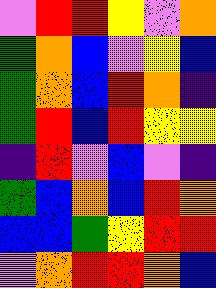[["violet", "red", "red", "yellow", "violet", "orange"], ["green", "orange", "blue", "violet", "yellow", "blue"], ["green", "orange", "blue", "red", "orange", "indigo"], ["green", "red", "blue", "red", "yellow", "yellow"], ["indigo", "red", "violet", "blue", "violet", "indigo"], ["green", "blue", "orange", "blue", "red", "orange"], ["blue", "blue", "green", "yellow", "red", "red"], ["violet", "orange", "red", "red", "orange", "blue"]]